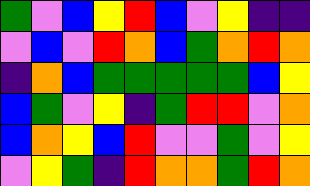[["green", "violet", "blue", "yellow", "red", "blue", "violet", "yellow", "indigo", "indigo"], ["violet", "blue", "violet", "red", "orange", "blue", "green", "orange", "red", "orange"], ["indigo", "orange", "blue", "green", "green", "green", "green", "green", "blue", "yellow"], ["blue", "green", "violet", "yellow", "indigo", "green", "red", "red", "violet", "orange"], ["blue", "orange", "yellow", "blue", "red", "violet", "violet", "green", "violet", "yellow"], ["violet", "yellow", "green", "indigo", "red", "orange", "orange", "green", "red", "orange"]]